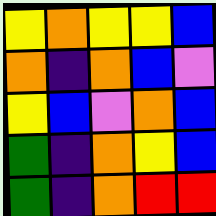[["yellow", "orange", "yellow", "yellow", "blue"], ["orange", "indigo", "orange", "blue", "violet"], ["yellow", "blue", "violet", "orange", "blue"], ["green", "indigo", "orange", "yellow", "blue"], ["green", "indigo", "orange", "red", "red"]]